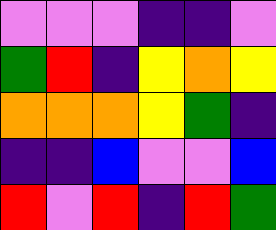[["violet", "violet", "violet", "indigo", "indigo", "violet"], ["green", "red", "indigo", "yellow", "orange", "yellow"], ["orange", "orange", "orange", "yellow", "green", "indigo"], ["indigo", "indigo", "blue", "violet", "violet", "blue"], ["red", "violet", "red", "indigo", "red", "green"]]